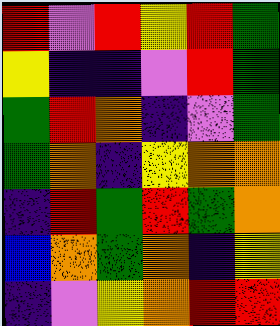[["red", "violet", "red", "yellow", "red", "green"], ["yellow", "indigo", "indigo", "violet", "red", "green"], ["green", "red", "orange", "indigo", "violet", "green"], ["green", "orange", "indigo", "yellow", "orange", "orange"], ["indigo", "red", "green", "red", "green", "orange"], ["blue", "orange", "green", "orange", "indigo", "yellow"], ["indigo", "violet", "yellow", "orange", "red", "red"]]